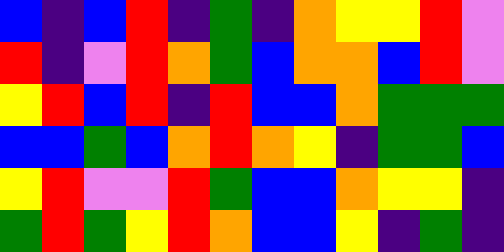[["blue", "indigo", "blue", "red", "indigo", "green", "indigo", "orange", "yellow", "yellow", "red", "violet"], ["red", "indigo", "violet", "red", "orange", "green", "blue", "orange", "orange", "blue", "red", "violet"], ["yellow", "red", "blue", "red", "indigo", "red", "blue", "blue", "orange", "green", "green", "green"], ["blue", "blue", "green", "blue", "orange", "red", "orange", "yellow", "indigo", "green", "green", "blue"], ["yellow", "red", "violet", "violet", "red", "green", "blue", "blue", "orange", "yellow", "yellow", "indigo"], ["green", "red", "green", "yellow", "red", "orange", "blue", "blue", "yellow", "indigo", "green", "indigo"]]